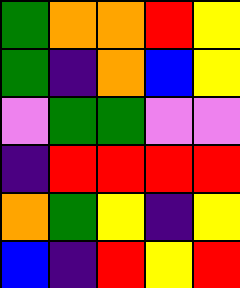[["green", "orange", "orange", "red", "yellow"], ["green", "indigo", "orange", "blue", "yellow"], ["violet", "green", "green", "violet", "violet"], ["indigo", "red", "red", "red", "red"], ["orange", "green", "yellow", "indigo", "yellow"], ["blue", "indigo", "red", "yellow", "red"]]